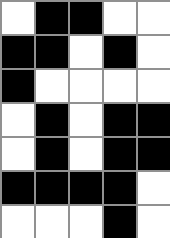[["white", "black", "black", "white", "white"], ["black", "black", "white", "black", "white"], ["black", "white", "white", "white", "white"], ["white", "black", "white", "black", "black"], ["white", "black", "white", "black", "black"], ["black", "black", "black", "black", "white"], ["white", "white", "white", "black", "white"]]